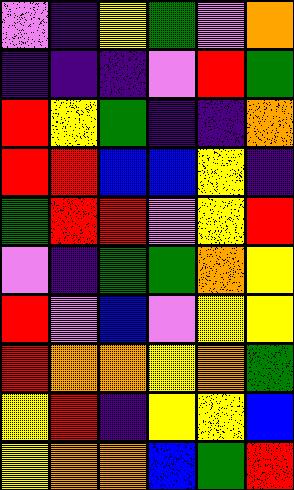[["violet", "indigo", "yellow", "green", "violet", "orange"], ["indigo", "indigo", "indigo", "violet", "red", "green"], ["red", "yellow", "green", "indigo", "indigo", "orange"], ["red", "red", "blue", "blue", "yellow", "indigo"], ["green", "red", "red", "violet", "yellow", "red"], ["violet", "indigo", "green", "green", "orange", "yellow"], ["red", "violet", "blue", "violet", "yellow", "yellow"], ["red", "orange", "orange", "yellow", "orange", "green"], ["yellow", "red", "indigo", "yellow", "yellow", "blue"], ["yellow", "orange", "orange", "blue", "green", "red"]]